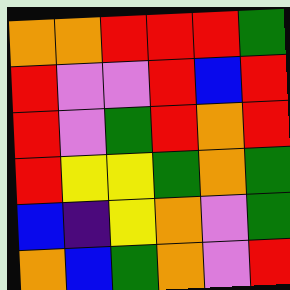[["orange", "orange", "red", "red", "red", "green"], ["red", "violet", "violet", "red", "blue", "red"], ["red", "violet", "green", "red", "orange", "red"], ["red", "yellow", "yellow", "green", "orange", "green"], ["blue", "indigo", "yellow", "orange", "violet", "green"], ["orange", "blue", "green", "orange", "violet", "red"]]